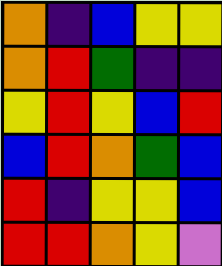[["orange", "indigo", "blue", "yellow", "yellow"], ["orange", "red", "green", "indigo", "indigo"], ["yellow", "red", "yellow", "blue", "red"], ["blue", "red", "orange", "green", "blue"], ["red", "indigo", "yellow", "yellow", "blue"], ["red", "red", "orange", "yellow", "violet"]]